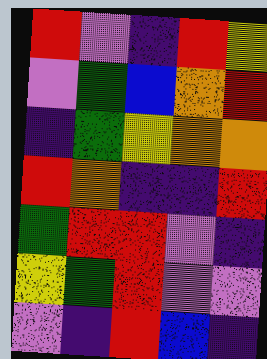[["red", "violet", "indigo", "red", "yellow"], ["violet", "green", "blue", "orange", "red"], ["indigo", "green", "yellow", "orange", "orange"], ["red", "orange", "indigo", "indigo", "red"], ["green", "red", "red", "violet", "indigo"], ["yellow", "green", "red", "violet", "violet"], ["violet", "indigo", "red", "blue", "indigo"]]